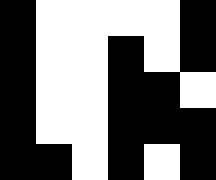[["black", "white", "white", "white", "white", "black"], ["black", "white", "white", "black", "white", "black"], ["black", "white", "white", "black", "black", "white"], ["black", "white", "white", "black", "black", "black"], ["black", "black", "white", "black", "white", "black"]]